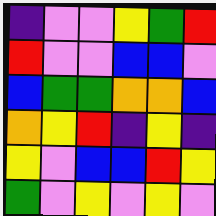[["indigo", "violet", "violet", "yellow", "green", "red"], ["red", "violet", "violet", "blue", "blue", "violet"], ["blue", "green", "green", "orange", "orange", "blue"], ["orange", "yellow", "red", "indigo", "yellow", "indigo"], ["yellow", "violet", "blue", "blue", "red", "yellow"], ["green", "violet", "yellow", "violet", "yellow", "violet"]]